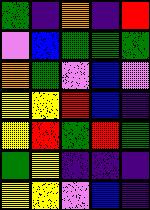[["green", "indigo", "orange", "indigo", "red"], ["violet", "blue", "green", "green", "green"], ["orange", "green", "violet", "blue", "violet"], ["yellow", "yellow", "red", "blue", "indigo"], ["yellow", "red", "green", "red", "green"], ["green", "yellow", "indigo", "indigo", "indigo"], ["yellow", "yellow", "violet", "blue", "indigo"]]